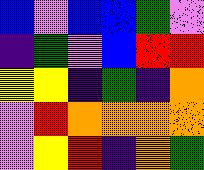[["blue", "violet", "blue", "blue", "green", "violet"], ["indigo", "green", "violet", "blue", "red", "red"], ["yellow", "yellow", "indigo", "green", "indigo", "orange"], ["violet", "red", "orange", "orange", "orange", "orange"], ["violet", "yellow", "red", "indigo", "orange", "green"]]